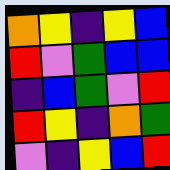[["orange", "yellow", "indigo", "yellow", "blue"], ["red", "violet", "green", "blue", "blue"], ["indigo", "blue", "green", "violet", "red"], ["red", "yellow", "indigo", "orange", "green"], ["violet", "indigo", "yellow", "blue", "red"]]